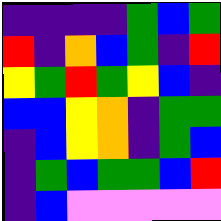[["indigo", "indigo", "indigo", "indigo", "green", "blue", "green"], ["red", "indigo", "orange", "blue", "green", "indigo", "red"], ["yellow", "green", "red", "green", "yellow", "blue", "indigo"], ["blue", "blue", "yellow", "orange", "indigo", "green", "green"], ["indigo", "blue", "yellow", "orange", "indigo", "green", "blue"], ["indigo", "green", "blue", "green", "green", "blue", "red"], ["indigo", "blue", "violet", "violet", "violet", "violet", "violet"]]